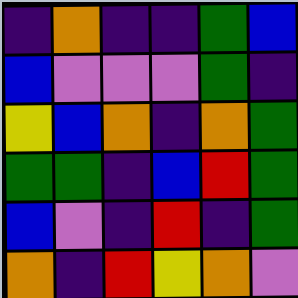[["indigo", "orange", "indigo", "indigo", "green", "blue"], ["blue", "violet", "violet", "violet", "green", "indigo"], ["yellow", "blue", "orange", "indigo", "orange", "green"], ["green", "green", "indigo", "blue", "red", "green"], ["blue", "violet", "indigo", "red", "indigo", "green"], ["orange", "indigo", "red", "yellow", "orange", "violet"]]